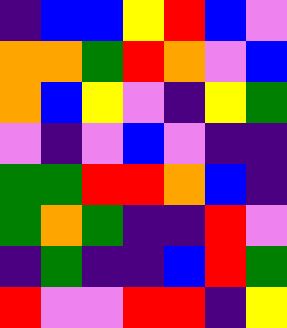[["indigo", "blue", "blue", "yellow", "red", "blue", "violet"], ["orange", "orange", "green", "red", "orange", "violet", "blue"], ["orange", "blue", "yellow", "violet", "indigo", "yellow", "green"], ["violet", "indigo", "violet", "blue", "violet", "indigo", "indigo"], ["green", "green", "red", "red", "orange", "blue", "indigo"], ["green", "orange", "green", "indigo", "indigo", "red", "violet"], ["indigo", "green", "indigo", "indigo", "blue", "red", "green"], ["red", "violet", "violet", "red", "red", "indigo", "yellow"]]